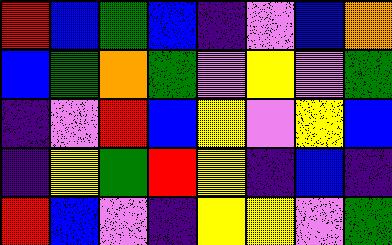[["red", "blue", "green", "blue", "indigo", "violet", "blue", "orange"], ["blue", "green", "orange", "green", "violet", "yellow", "violet", "green"], ["indigo", "violet", "red", "blue", "yellow", "violet", "yellow", "blue"], ["indigo", "yellow", "green", "red", "yellow", "indigo", "blue", "indigo"], ["red", "blue", "violet", "indigo", "yellow", "yellow", "violet", "green"]]